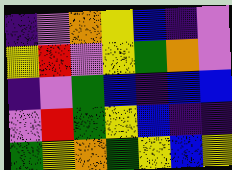[["indigo", "violet", "orange", "yellow", "blue", "indigo", "violet"], ["yellow", "red", "violet", "yellow", "green", "orange", "violet"], ["indigo", "violet", "green", "blue", "indigo", "blue", "blue"], ["violet", "red", "green", "yellow", "blue", "indigo", "indigo"], ["green", "yellow", "orange", "green", "yellow", "blue", "yellow"]]